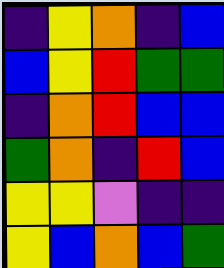[["indigo", "yellow", "orange", "indigo", "blue"], ["blue", "yellow", "red", "green", "green"], ["indigo", "orange", "red", "blue", "blue"], ["green", "orange", "indigo", "red", "blue"], ["yellow", "yellow", "violet", "indigo", "indigo"], ["yellow", "blue", "orange", "blue", "green"]]